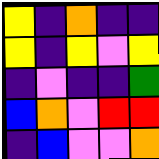[["yellow", "indigo", "orange", "indigo", "indigo"], ["yellow", "indigo", "yellow", "violet", "yellow"], ["indigo", "violet", "indigo", "indigo", "green"], ["blue", "orange", "violet", "red", "red"], ["indigo", "blue", "violet", "violet", "orange"]]